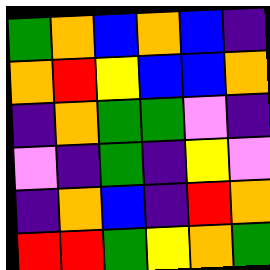[["green", "orange", "blue", "orange", "blue", "indigo"], ["orange", "red", "yellow", "blue", "blue", "orange"], ["indigo", "orange", "green", "green", "violet", "indigo"], ["violet", "indigo", "green", "indigo", "yellow", "violet"], ["indigo", "orange", "blue", "indigo", "red", "orange"], ["red", "red", "green", "yellow", "orange", "green"]]